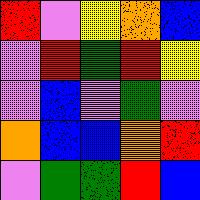[["red", "violet", "yellow", "orange", "blue"], ["violet", "red", "green", "red", "yellow"], ["violet", "blue", "violet", "green", "violet"], ["orange", "blue", "blue", "orange", "red"], ["violet", "green", "green", "red", "blue"]]